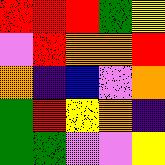[["red", "red", "red", "green", "yellow"], ["violet", "red", "orange", "orange", "red"], ["orange", "indigo", "blue", "violet", "orange"], ["green", "red", "yellow", "orange", "indigo"], ["green", "green", "violet", "violet", "yellow"]]